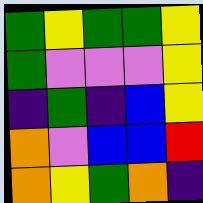[["green", "yellow", "green", "green", "yellow"], ["green", "violet", "violet", "violet", "yellow"], ["indigo", "green", "indigo", "blue", "yellow"], ["orange", "violet", "blue", "blue", "red"], ["orange", "yellow", "green", "orange", "indigo"]]